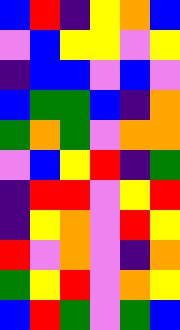[["blue", "red", "indigo", "yellow", "orange", "blue"], ["violet", "blue", "yellow", "yellow", "violet", "yellow"], ["indigo", "blue", "blue", "violet", "blue", "violet"], ["blue", "green", "green", "blue", "indigo", "orange"], ["green", "orange", "green", "violet", "orange", "orange"], ["violet", "blue", "yellow", "red", "indigo", "green"], ["indigo", "red", "red", "violet", "yellow", "red"], ["indigo", "yellow", "orange", "violet", "red", "yellow"], ["red", "violet", "orange", "violet", "indigo", "orange"], ["green", "yellow", "red", "violet", "orange", "yellow"], ["blue", "red", "green", "violet", "green", "blue"]]